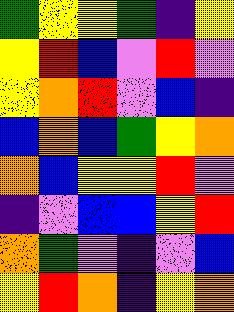[["green", "yellow", "yellow", "green", "indigo", "yellow"], ["yellow", "red", "blue", "violet", "red", "violet"], ["yellow", "orange", "red", "violet", "blue", "indigo"], ["blue", "orange", "blue", "green", "yellow", "orange"], ["orange", "blue", "yellow", "yellow", "red", "violet"], ["indigo", "violet", "blue", "blue", "yellow", "red"], ["orange", "green", "violet", "indigo", "violet", "blue"], ["yellow", "red", "orange", "indigo", "yellow", "orange"]]